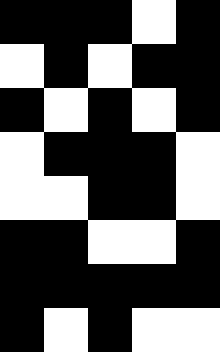[["black", "black", "black", "white", "black"], ["white", "black", "white", "black", "black"], ["black", "white", "black", "white", "black"], ["white", "black", "black", "black", "white"], ["white", "white", "black", "black", "white"], ["black", "black", "white", "white", "black"], ["black", "black", "black", "black", "black"], ["black", "white", "black", "white", "white"]]